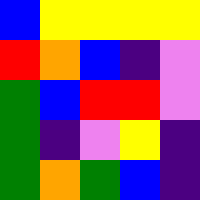[["blue", "yellow", "yellow", "yellow", "yellow"], ["red", "orange", "blue", "indigo", "violet"], ["green", "blue", "red", "red", "violet"], ["green", "indigo", "violet", "yellow", "indigo"], ["green", "orange", "green", "blue", "indigo"]]